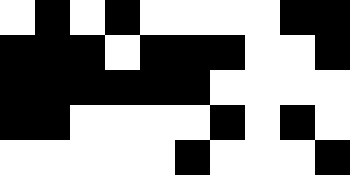[["white", "black", "white", "black", "white", "white", "white", "white", "black", "black"], ["black", "black", "black", "white", "black", "black", "black", "white", "white", "black"], ["black", "black", "black", "black", "black", "black", "white", "white", "white", "white"], ["black", "black", "white", "white", "white", "white", "black", "white", "black", "white"], ["white", "white", "white", "white", "white", "black", "white", "white", "white", "black"]]